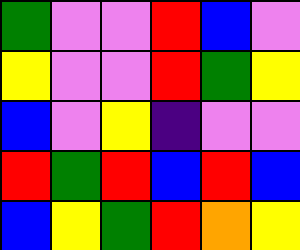[["green", "violet", "violet", "red", "blue", "violet"], ["yellow", "violet", "violet", "red", "green", "yellow"], ["blue", "violet", "yellow", "indigo", "violet", "violet"], ["red", "green", "red", "blue", "red", "blue"], ["blue", "yellow", "green", "red", "orange", "yellow"]]